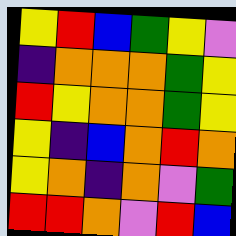[["yellow", "red", "blue", "green", "yellow", "violet"], ["indigo", "orange", "orange", "orange", "green", "yellow"], ["red", "yellow", "orange", "orange", "green", "yellow"], ["yellow", "indigo", "blue", "orange", "red", "orange"], ["yellow", "orange", "indigo", "orange", "violet", "green"], ["red", "red", "orange", "violet", "red", "blue"]]